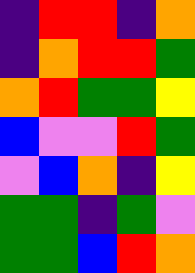[["indigo", "red", "red", "indigo", "orange"], ["indigo", "orange", "red", "red", "green"], ["orange", "red", "green", "green", "yellow"], ["blue", "violet", "violet", "red", "green"], ["violet", "blue", "orange", "indigo", "yellow"], ["green", "green", "indigo", "green", "violet"], ["green", "green", "blue", "red", "orange"]]